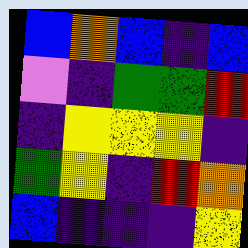[["blue", "orange", "blue", "indigo", "blue"], ["violet", "indigo", "green", "green", "red"], ["indigo", "yellow", "yellow", "yellow", "indigo"], ["green", "yellow", "indigo", "red", "orange"], ["blue", "indigo", "indigo", "indigo", "yellow"]]